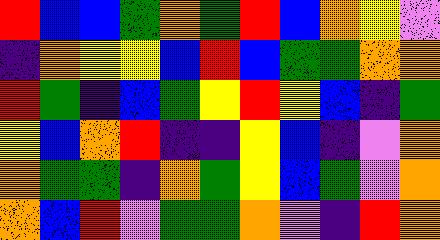[["red", "blue", "blue", "green", "orange", "green", "red", "blue", "orange", "yellow", "violet"], ["indigo", "orange", "yellow", "yellow", "blue", "red", "blue", "green", "green", "orange", "orange"], ["red", "green", "indigo", "blue", "green", "yellow", "red", "yellow", "blue", "indigo", "green"], ["yellow", "blue", "orange", "red", "indigo", "indigo", "yellow", "blue", "indigo", "violet", "orange"], ["orange", "green", "green", "indigo", "orange", "green", "yellow", "blue", "green", "violet", "orange"], ["orange", "blue", "red", "violet", "green", "green", "orange", "violet", "indigo", "red", "orange"]]